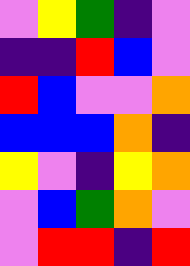[["violet", "yellow", "green", "indigo", "violet"], ["indigo", "indigo", "red", "blue", "violet"], ["red", "blue", "violet", "violet", "orange"], ["blue", "blue", "blue", "orange", "indigo"], ["yellow", "violet", "indigo", "yellow", "orange"], ["violet", "blue", "green", "orange", "violet"], ["violet", "red", "red", "indigo", "red"]]